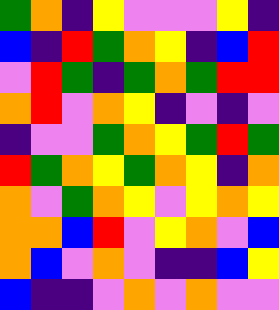[["green", "orange", "indigo", "yellow", "violet", "violet", "violet", "yellow", "indigo"], ["blue", "indigo", "red", "green", "orange", "yellow", "indigo", "blue", "red"], ["violet", "red", "green", "indigo", "green", "orange", "green", "red", "red"], ["orange", "red", "violet", "orange", "yellow", "indigo", "violet", "indigo", "violet"], ["indigo", "violet", "violet", "green", "orange", "yellow", "green", "red", "green"], ["red", "green", "orange", "yellow", "green", "orange", "yellow", "indigo", "orange"], ["orange", "violet", "green", "orange", "yellow", "violet", "yellow", "orange", "yellow"], ["orange", "orange", "blue", "red", "violet", "yellow", "orange", "violet", "blue"], ["orange", "blue", "violet", "orange", "violet", "indigo", "indigo", "blue", "yellow"], ["blue", "indigo", "indigo", "violet", "orange", "violet", "orange", "violet", "violet"]]